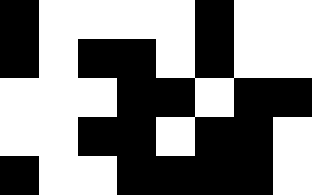[["black", "white", "white", "white", "white", "black", "white", "white"], ["black", "white", "black", "black", "white", "black", "white", "white"], ["white", "white", "white", "black", "black", "white", "black", "black"], ["white", "white", "black", "black", "white", "black", "black", "white"], ["black", "white", "white", "black", "black", "black", "black", "white"]]